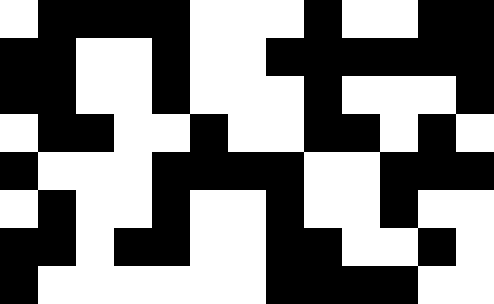[["white", "black", "black", "black", "black", "white", "white", "white", "black", "white", "white", "black", "black"], ["black", "black", "white", "white", "black", "white", "white", "black", "black", "black", "black", "black", "black"], ["black", "black", "white", "white", "black", "white", "white", "white", "black", "white", "white", "white", "black"], ["white", "black", "black", "white", "white", "black", "white", "white", "black", "black", "white", "black", "white"], ["black", "white", "white", "white", "black", "black", "black", "black", "white", "white", "black", "black", "black"], ["white", "black", "white", "white", "black", "white", "white", "black", "white", "white", "black", "white", "white"], ["black", "black", "white", "black", "black", "white", "white", "black", "black", "white", "white", "black", "white"], ["black", "white", "white", "white", "white", "white", "white", "black", "black", "black", "black", "white", "white"]]